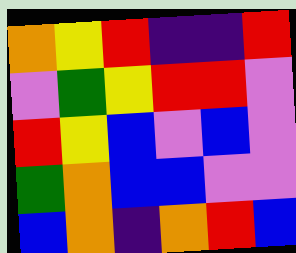[["orange", "yellow", "red", "indigo", "indigo", "red"], ["violet", "green", "yellow", "red", "red", "violet"], ["red", "yellow", "blue", "violet", "blue", "violet"], ["green", "orange", "blue", "blue", "violet", "violet"], ["blue", "orange", "indigo", "orange", "red", "blue"]]